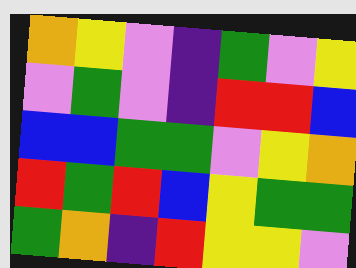[["orange", "yellow", "violet", "indigo", "green", "violet", "yellow"], ["violet", "green", "violet", "indigo", "red", "red", "blue"], ["blue", "blue", "green", "green", "violet", "yellow", "orange"], ["red", "green", "red", "blue", "yellow", "green", "green"], ["green", "orange", "indigo", "red", "yellow", "yellow", "violet"]]